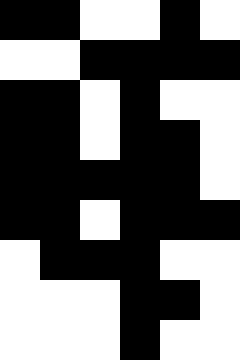[["black", "black", "white", "white", "black", "white"], ["white", "white", "black", "black", "black", "black"], ["black", "black", "white", "black", "white", "white"], ["black", "black", "white", "black", "black", "white"], ["black", "black", "black", "black", "black", "white"], ["black", "black", "white", "black", "black", "black"], ["white", "black", "black", "black", "white", "white"], ["white", "white", "white", "black", "black", "white"], ["white", "white", "white", "black", "white", "white"]]